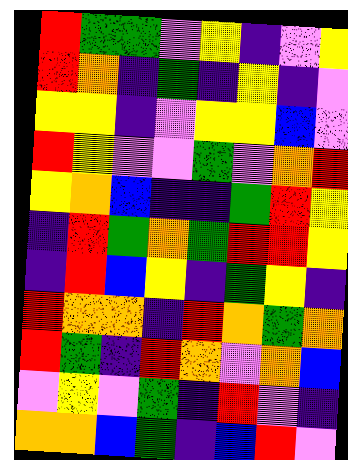[["red", "green", "green", "violet", "yellow", "indigo", "violet", "yellow"], ["red", "orange", "indigo", "green", "indigo", "yellow", "indigo", "violet"], ["yellow", "yellow", "indigo", "violet", "yellow", "yellow", "blue", "violet"], ["red", "yellow", "violet", "violet", "green", "violet", "orange", "red"], ["yellow", "orange", "blue", "indigo", "indigo", "green", "red", "yellow"], ["indigo", "red", "green", "orange", "green", "red", "red", "yellow"], ["indigo", "red", "blue", "yellow", "indigo", "green", "yellow", "indigo"], ["red", "orange", "orange", "indigo", "red", "orange", "green", "orange"], ["red", "green", "indigo", "red", "orange", "violet", "orange", "blue"], ["violet", "yellow", "violet", "green", "indigo", "red", "violet", "indigo"], ["orange", "orange", "blue", "green", "indigo", "blue", "red", "violet"]]